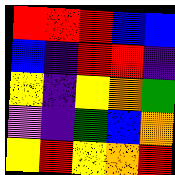[["red", "red", "red", "blue", "blue"], ["blue", "indigo", "red", "red", "indigo"], ["yellow", "indigo", "yellow", "orange", "green"], ["violet", "indigo", "green", "blue", "orange"], ["yellow", "red", "yellow", "orange", "red"]]